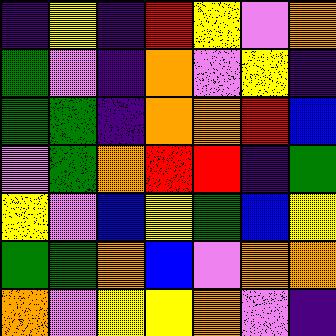[["indigo", "yellow", "indigo", "red", "yellow", "violet", "orange"], ["green", "violet", "indigo", "orange", "violet", "yellow", "indigo"], ["green", "green", "indigo", "orange", "orange", "red", "blue"], ["violet", "green", "orange", "red", "red", "indigo", "green"], ["yellow", "violet", "blue", "yellow", "green", "blue", "yellow"], ["green", "green", "orange", "blue", "violet", "orange", "orange"], ["orange", "violet", "yellow", "yellow", "orange", "violet", "indigo"]]